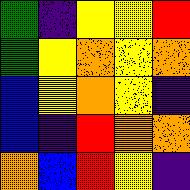[["green", "indigo", "yellow", "yellow", "red"], ["green", "yellow", "orange", "yellow", "orange"], ["blue", "yellow", "orange", "yellow", "indigo"], ["blue", "indigo", "red", "orange", "orange"], ["orange", "blue", "red", "yellow", "indigo"]]